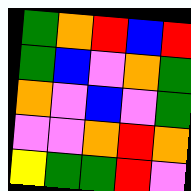[["green", "orange", "red", "blue", "red"], ["green", "blue", "violet", "orange", "green"], ["orange", "violet", "blue", "violet", "green"], ["violet", "violet", "orange", "red", "orange"], ["yellow", "green", "green", "red", "violet"]]